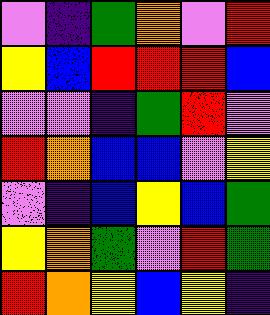[["violet", "indigo", "green", "orange", "violet", "red"], ["yellow", "blue", "red", "red", "red", "blue"], ["violet", "violet", "indigo", "green", "red", "violet"], ["red", "orange", "blue", "blue", "violet", "yellow"], ["violet", "indigo", "blue", "yellow", "blue", "green"], ["yellow", "orange", "green", "violet", "red", "green"], ["red", "orange", "yellow", "blue", "yellow", "indigo"]]